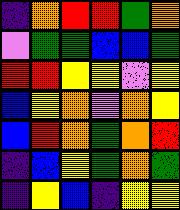[["indigo", "orange", "red", "red", "green", "orange"], ["violet", "green", "green", "blue", "blue", "green"], ["red", "red", "yellow", "yellow", "violet", "yellow"], ["blue", "yellow", "orange", "violet", "orange", "yellow"], ["blue", "red", "orange", "green", "orange", "red"], ["indigo", "blue", "yellow", "green", "orange", "green"], ["indigo", "yellow", "blue", "indigo", "yellow", "yellow"]]